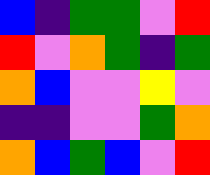[["blue", "indigo", "green", "green", "violet", "red"], ["red", "violet", "orange", "green", "indigo", "green"], ["orange", "blue", "violet", "violet", "yellow", "violet"], ["indigo", "indigo", "violet", "violet", "green", "orange"], ["orange", "blue", "green", "blue", "violet", "red"]]